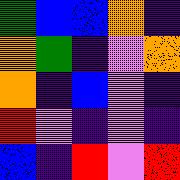[["green", "blue", "blue", "orange", "indigo"], ["orange", "green", "indigo", "violet", "orange"], ["orange", "indigo", "blue", "violet", "indigo"], ["red", "violet", "indigo", "violet", "indigo"], ["blue", "indigo", "red", "violet", "red"]]